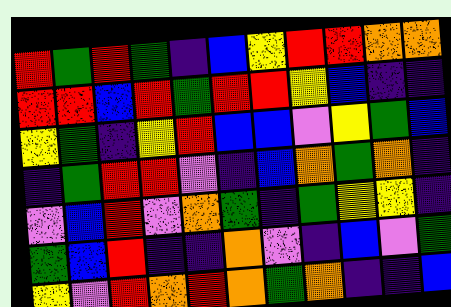[["red", "green", "red", "green", "indigo", "blue", "yellow", "red", "red", "orange", "orange"], ["red", "red", "blue", "red", "green", "red", "red", "yellow", "blue", "indigo", "indigo"], ["yellow", "green", "indigo", "yellow", "red", "blue", "blue", "violet", "yellow", "green", "blue"], ["indigo", "green", "red", "red", "violet", "indigo", "blue", "orange", "green", "orange", "indigo"], ["violet", "blue", "red", "violet", "orange", "green", "indigo", "green", "yellow", "yellow", "indigo"], ["green", "blue", "red", "indigo", "indigo", "orange", "violet", "indigo", "blue", "violet", "green"], ["yellow", "violet", "red", "orange", "red", "orange", "green", "orange", "indigo", "indigo", "blue"]]